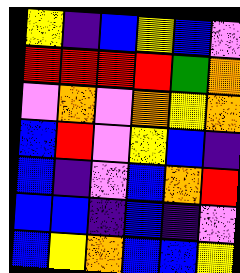[["yellow", "indigo", "blue", "yellow", "blue", "violet"], ["red", "red", "red", "red", "green", "orange"], ["violet", "orange", "violet", "orange", "yellow", "orange"], ["blue", "red", "violet", "yellow", "blue", "indigo"], ["blue", "indigo", "violet", "blue", "orange", "red"], ["blue", "blue", "indigo", "blue", "indigo", "violet"], ["blue", "yellow", "orange", "blue", "blue", "yellow"]]